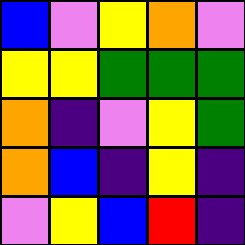[["blue", "violet", "yellow", "orange", "violet"], ["yellow", "yellow", "green", "green", "green"], ["orange", "indigo", "violet", "yellow", "green"], ["orange", "blue", "indigo", "yellow", "indigo"], ["violet", "yellow", "blue", "red", "indigo"]]